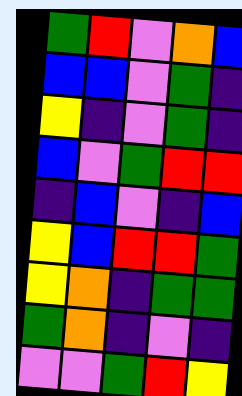[["green", "red", "violet", "orange", "blue"], ["blue", "blue", "violet", "green", "indigo"], ["yellow", "indigo", "violet", "green", "indigo"], ["blue", "violet", "green", "red", "red"], ["indigo", "blue", "violet", "indigo", "blue"], ["yellow", "blue", "red", "red", "green"], ["yellow", "orange", "indigo", "green", "green"], ["green", "orange", "indigo", "violet", "indigo"], ["violet", "violet", "green", "red", "yellow"]]